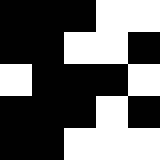[["black", "black", "black", "white", "white"], ["black", "black", "white", "white", "black"], ["white", "black", "black", "black", "white"], ["black", "black", "black", "white", "black"], ["black", "black", "white", "white", "white"]]